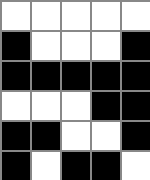[["white", "white", "white", "white", "white"], ["black", "white", "white", "white", "black"], ["black", "black", "black", "black", "black"], ["white", "white", "white", "black", "black"], ["black", "black", "white", "white", "black"], ["black", "white", "black", "black", "white"]]